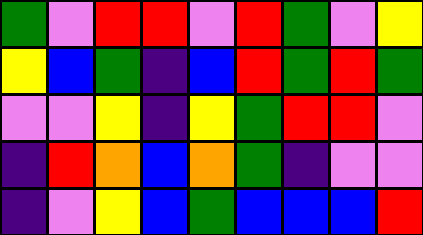[["green", "violet", "red", "red", "violet", "red", "green", "violet", "yellow"], ["yellow", "blue", "green", "indigo", "blue", "red", "green", "red", "green"], ["violet", "violet", "yellow", "indigo", "yellow", "green", "red", "red", "violet"], ["indigo", "red", "orange", "blue", "orange", "green", "indigo", "violet", "violet"], ["indigo", "violet", "yellow", "blue", "green", "blue", "blue", "blue", "red"]]